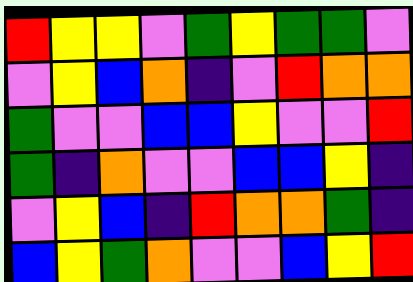[["red", "yellow", "yellow", "violet", "green", "yellow", "green", "green", "violet"], ["violet", "yellow", "blue", "orange", "indigo", "violet", "red", "orange", "orange"], ["green", "violet", "violet", "blue", "blue", "yellow", "violet", "violet", "red"], ["green", "indigo", "orange", "violet", "violet", "blue", "blue", "yellow", "indigo"], ["violet", "yellow", "blue", "indigo", "red", "orange", "orange", "green", "indigo"], ["blue", "yellow", "green", "orange", "violet", "violet", "blue", "yellow", "red"]]